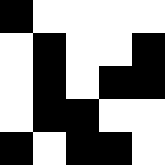[["black", "white", "white", "white", "white"], ["white", "black", "white", "white", "black"], ["white", "black", "white", "black", "black"], ["white", "black", "black", "white", "white"], ["black", "white", "black", "black", "white"]]